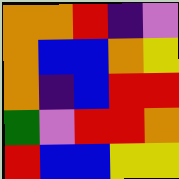[["orange", "orange", "red", "indigo", "violet"], ["orange", "blue", "blue", "orange", "yellow"], ["orange", "indigo", "blue", "red", "red"], ["green", "violet", "red", "red", "orange"], ["red", "blue", "blue", "yellow", "yellow"]]